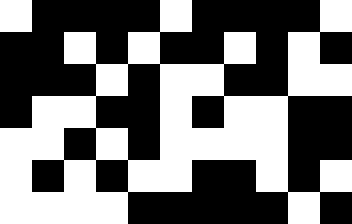[["white", "black", "black", "black", "black", "white", "black", "black", "black", "black", "white"], ["black", "black", "white", "black", "white", "black", "black", "white", "black", "white", "black"], ["black", "black", "black", "white", "black", "white", "white", "black", "black", "white", "white"], ["black", "white", "white", "black", "black", "white", "black", "white", "white", "black", "black"], ["white", "white", "black", "white", "black", "white", "white", "white", "white", "black", "black"], ["white", "black", "white", "black", "white", "white", "black", "black", "white", "black", "white"], ["white", "white", "white", "white", "black", "black", "black", "black", "black", "white", "black"]]